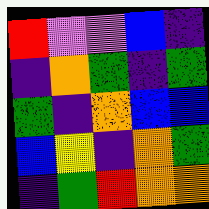[["red", "violet", "violet", "blue", "indigo"], ["indigo", "orange", "green", "indigo", "green"], ["green", "indigo", "orange", "blue", "blue"], ["blue", "yellow", "indigo", "orange", "green"], ["indigo", "green", "red", "orange", "orange"]]